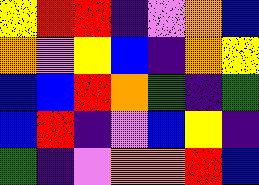[["yellow", "red", "red", "indigo", "violet", "orange", "blue"], ["orange", "violet", "yellow", "blue", "indigo", "orange", "yellow"], ["blue", "blue", "red", "orange", "green", "indigo", "green"], ["blue", "red", "indigo", "violet", "blue", "yellow", "indigo"], ["green", "indigo", "violet", "orange", "orange", "red", "blue"]]